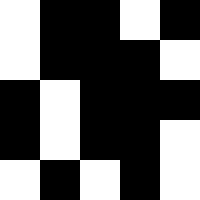[["white", "black", "black", "white", "black"], ["white", "black", "black", "black", "white"], ["black", "white", "black", "black", "black"], ["black", "white", "black", "black", "white"], ["white", "black", "white", "black", "white"]]